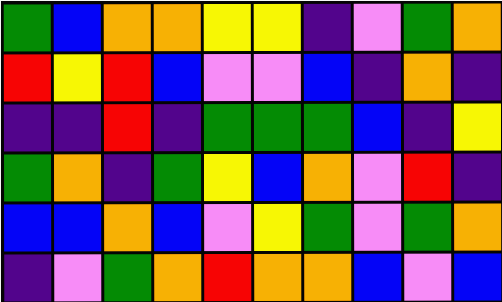[["green", "blue", "orange", "orange", "yellow", "yellow", "indigo", "violet", "green", "orange"], ["red", "yellow", "red", "blue", "violet", "violet", "blue", "indigo", "orange", "indigo"], ["indigo", "indigo", "red", "indigo", "green", "green", "green", "blue", "indigo", "yellow"], ["green", "orange", "indigo", "green", "yellow", "blue", "orange", "violet", "red", "indigo"], ["blue", "blue", "orange", "blue", "violet", "yellow", "green", "violet", "green", "orange"], ["indigo", "violet", "green", "orange", "red", "orange", "orange", "blue", "violet", "blue"]]